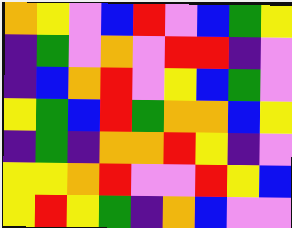[["orange", "yellow", "violet", "blue", "red", "violet", "blue", "green", "yellow"], ["indigo", "green", "violet", "orange", "violet", "red", "red", "indigo", "violet"], ["indigo", "blue", "orange", "red", "violet", "yellow", "blue", "green", "violet"], ["yellow", "green", "blue", "red", "green", "orange", "orange", "blue", "yellow"], ["indigo", "green", "indigo", "orange", "orange", "red", "yellow", "indigo", "violet"], ["yellow", "yellow", "orange", "red", "violet", "violet", "red", "yellow", "blue"], ["yellow", "red", "yellow", "green", "indigo", "orange", "blue", "violet", "violet"]]